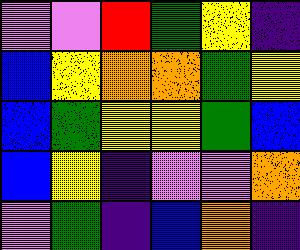[["violet", "violet", "red", "green", "yellow", "indigo"], ["blue", "yellow", "orange", "orange", "green", "yellow"], ["blue", "green", "yellow", "yellow", "green", "blue"], ["blue", "yellow", "indigo", "violet", "violet", "orange"], ["violet", "green", "indigo", "blue", "orange", "indigo"]]